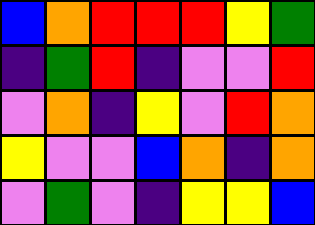[["blue", "orange", "red", "red", "red", "yellow", "green"], ["indigo", "green", "red", "indigo", "violet", "violet", "red"], ["violet", "orange", "indigo", "yellow", "violet", "red", "orange"], ["yellow", "violet", "violet", "blue", "orange", "indigo", "orange"], ["violet", "green", "violet", "indigo", "yellow", "yellow", "blue"]]